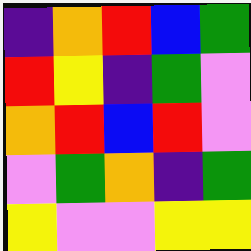[["indigo", "orange", "red", "blue", "green"], ["red", "yellow", "indigo", "green", "violet"], ["orange", "red", "blue", "red", "violet"], ["violet", "green", "orange", "indigo", "green"], ["yellow", "violet", "violet", "yellow", "yellow"]]